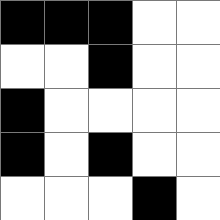[["black", "black", "black", "white", "white"], ["white", "white", "black", "white", "white"], ["black", "white", "white", "white", "white"], ["black", "white", "black", "white", "white"], ["white", "white", "white", "black", "white"]]